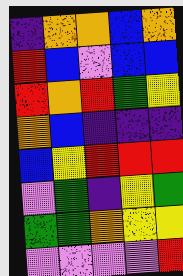[["indigo", "orange", "orange", "blue", "orange"], ["red", "blue", "violet", "blue", "blue"], ["red", "orange", "red", "green", "yellow"], ["orange", "blue", "indigo", "indigo", "indigo"], ["blue", "yellow", "red", "red", "red"], ["violet", "green", "indigo", "yellow", "green"], ["green", "green", "orange", "yellow", "yellow"], ["violet", "violet", "violet", "violet", "red"]]